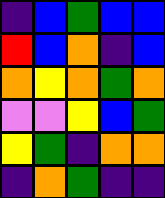[["indigo", "blue", "green", "blue", "blue"], ["red", "blue", "orange", "indigo", "blue"], ["orange", "yellow", "orange", "green", "orange"], ["violet", "violet", "yellow", "blue", "green"], ["yellow", "green", "indigo", "orange", "orange"], ["indigo", "orange", "green", "indigo", "indigo"]]